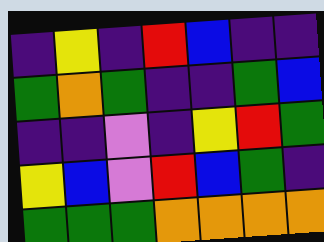[["indigo", "yellow", "indigo", "red", "blue", "indigo", "indigo"], ["green", "orange", "green", "indigo", "indigo", "green", "blue"], ["indigo", "indigo", "violet", "indigo", "yellow", "red", "green"], ["yellow", "blue", "violet", "red", "blue", "green", "indigo"], ["green", "green", "green", "orange", "orange", "orange", "orange"]]